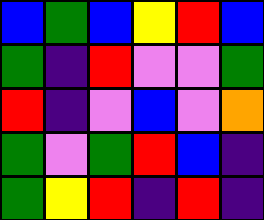[["blue", "green", "blue", "yellow", "red", "blue"], ["green", "indigo", "red", "violet", "violet", "green"], ["red", "indigo", "violet", "blue", "violet", "orange"], ["green", "violet", "green", "red", "blue", "indigo"], ["green", "yellow", "red", "indigo", "red", "indigo"]]